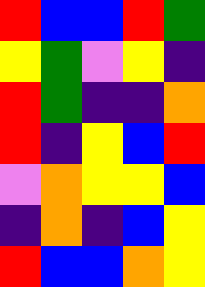[["red", "blue", "blue", "red", "green"], ["yellow", "green", "violet", "yellow", "indigo"], ["red", "green", "indigo", "indigo", "orange"], ["red", "indigo", "yellow", "blue", "red"], ["violet", "orange", "yellow", "yellow", "blue"], ["indigo", "orange", "indigo", "blue", "yellow"], ["red", "blue", "blue", "orange", "yellow"]]